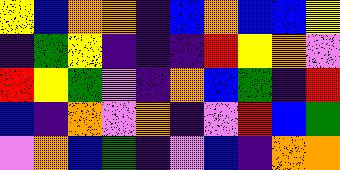[["yellow", "blue", "orange", "orange", "indigo", "blue", "orange", "blue", "blue", "yellow"], ["indigo", "green", "yellow", "indigo", "indigo", "indigo", "red", "yellow", "orange", "violet"], ["red", "yellow", "green", "violet", "indigo", "orange", "blue", "green", "indigo", "red"], ["blue", "indigo", "orange", "violet", "orange", "indigo", "violet", "red", "blue", "green"], ["violet", "orange", "blue", "green", "indigo", "violet", "blue", "indigo", "orange", "orange"]]